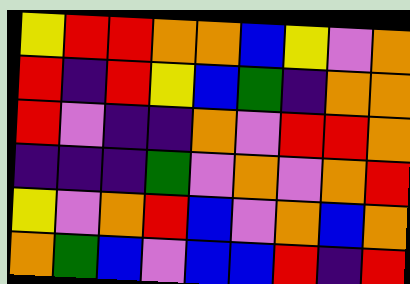[["yellow", "red", "red", "orange", "orange", "blue", "yellow", "violet", "orange"], ["red", "indigo", "red", "yellow", "blue", "green", "indigo", "orange", "orange"], ["red", "violet", "indigo", "indigo", "orange", "violet", "red", "red", "orange"], ["indigo", "indigo", "indigo", "green", "violet", "orange", "violet", "orange", "red"], ["yellow", "violet", "orange", "red", "blue", "violet", "orange", "blue", "orange"], ["orange", "green", "blue", "violet", "blue", "blue", "red", "indigo", "red"]]